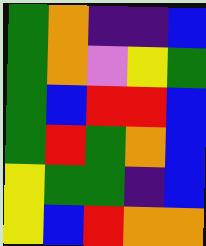[["green", "orange", "indigo", "indigo", "blue"], ["green", "orange", "violet", "yellow", "green"], ["green", "blue", "red", "red", "blue"], ["green", "red", "green", "orange", "blue"], ["yellow", "green", "green", "indigo", "blue"], ["yellow", "blue", "red", "orange", "orange"]]